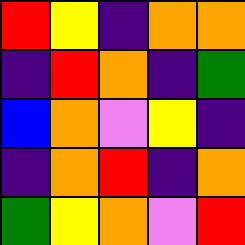[["red", "yellow", "indigo", "orange", "orange"], ["indigo", "red", "orange", "indigo", "green"], ["blue", "orange", "violet", "yellow", "indigo"], ["indigo", "orange", "red", "indigo", "orange"], ["green", "yellow", "orange", "violet", "red"]]